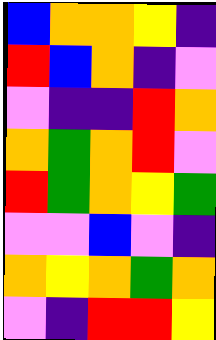[["blue", "orange", "orange", "yellow", "indigo"], ["red", "blue", "orange", "indigo", "violet"], ["violet", "indigo", "indigo", "red", "orange"], ["orange", "green", "orange", "red", "violet"], ["red", "green", "orange", "yellow", "green"], ["violet", "violet", "blue", "violet", "indigo"], ["orange", "yellow", "orange", "green", "orange"], ["violet", "indigo", "red", "red", "yellow"]]